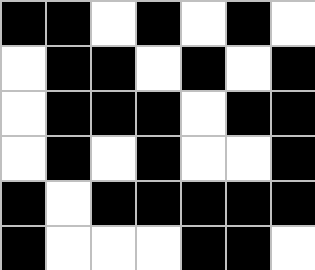[["black", "black", "white", "black", "white", "black", "white"], ["white", "black", "black", "white", "black", "white", "black"], ["white", "black", "black", "black", "white", "black", "black"], ["white", "black", "white", "black", "white", "white", "black"], ["black", "white", "black", "black", "black", "black", "black"], ["black", "white", "white", "white", "black", "black", "white"]]